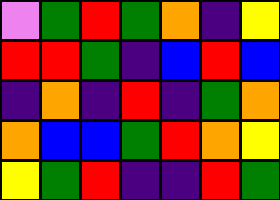[["violet", "green", "red", "green", "orange", "indigo", "yellow"], ["red", "red", "green", "indigo", "blue", "red", "blue"], ["indigo", "orange", "indigo", "red", "indigo", "green", "orange"], ["orange", "blue", "blue", "green", "red", "orange", "yellow"], ["yellow", "green", "red", "indigo", "indigo", "red", "green"]]